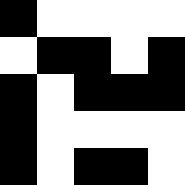[["black", "white", "white", "white", "white"], ["white", "black", "black", "white", "black"], ["black", "white", "black", "black", "black"], ["black", "white", "white", "white", "white"], ["black", "white", "black", "black", "white"]]